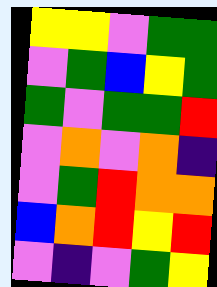[["yellow", "yellow", "violet", "green", "green"], ["violet", "green", "blue", "yellow", "green"], ["green", "violet", "green", "green", "red"], ["violet", "orange", "violet", "orange", "indigo"], ["violet", "green", "red", "orange", "orange"], ["blue", "orange", "red", "yellow", "red"], ["violet", "indigo", "violet", "green", "yellow"]]